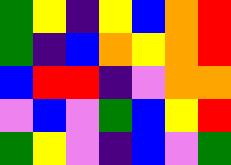[["green", "yellow", "indigo", "yellow", "blue", "orange", "red"], ["green", "indigo", "blue", "orange", "yellow", "orange", "red"], ["blue", "red", "red", "indigo", "violet", "orange", "orange"], ["violet", "blue", "violet", "green", "blue", "yellow", "red"], ["green", "yellow", "violet", "indigo", "blue", "violet", "green"]]